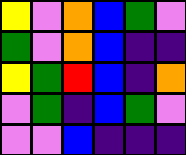[["yellow", "violet", "orange", "blue", "green", "violet"], ["green", "violet", "orange", "blue", "indigo", "indigo"], ["yellow", "green", "red", "blue", "indigo", "orange"], ["violet", "green", "indigo", "blue", "green", "violet"], ["violet", "violet", "blue", "indigo", "indigo", "indigo"]]